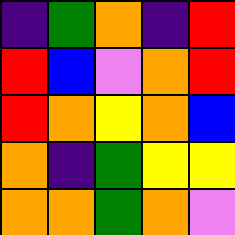[["indigo", "green", "orange", "indigo", "red"], ["red", "blue", "violet", "orange", "red"], ["red", "orange", "yellow", "orange", "blue"], ["orange", "indigo", "green", "yellow", "yellow"], ["orange", "orange", "green", "orange", "violet"]]